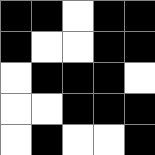[["black", "black", "white", "black", "black"], ["black", "white", "white", "black", "black"], ["white", "black", "black", "black", "white"], ["white", "white", "black", "black", "black"], ["white", "black", "white", "white", "black"]]